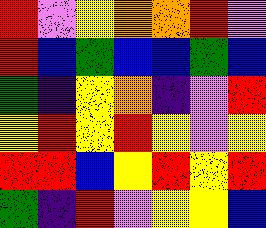[["red", "violet", "yellow", "orange", "orange", "red", "violet"], ["red", "blue", "green", "blue", "blue", "green", "blue"], ["green", "indigo", "yellow", "orange", "indigo", "violet", "red"], ["yellow", "red", "yellow", "red", "yellow", "violet", "yellow"], ["red", "red", "blue", "yellow", "red", "yellow", "red"], ["green", "indigo", "red", "violet", "yellow", "yellow", "blue"]]